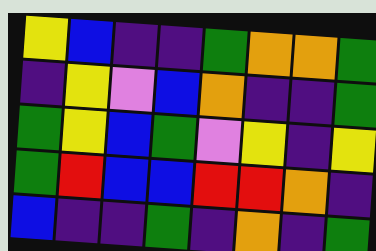[["yellow", "blue", "indigo", "indigo", "green", "orange", "orange", "green"], ["indigo", "yellow", "violet", "blue", "orange", "indigo", "indigo", "green"], ["green", "yellow", "blue", "green", "violet", "yellow", "indigo", "yellow"], ["green", "red", "blue", "blue", "red", "red", "orange", "indigo"], ["blue", "indigo", "indigo", "green", "indigo", "orange", "indigo", "green"]]